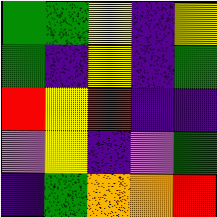[["green", "green", "yellow", "indigo", "yellow"], ["green", "indigo", "yellow", "indigo", "green"], ["red", "yellow", "red", "indigo", "indigo"], ["violet", "yellow", "indigo", "violet", "green"], ["indigo", "green", "orange", "orange", "red"]]